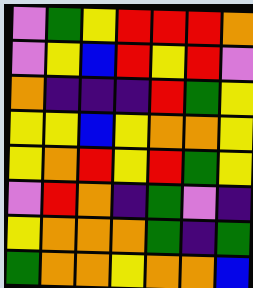[["violet", "green", "yellow", "red", "red", "red", "orange"], ["violet", "yellow", "blue", "red", "yellow", "red", "violet"], ["orange", "indigo", "indigo", "indigo", "red", "green", "yellow"], ["yellow", "yellow", "blue", "yellow", "orange", "orange", "yellow"], ["yellow", "orange", "red", "yellow", "red", "green", "yellow"], ["violet", "red", "orange", "indigo", "green", "violet", "indigo"], ["yellow", "orange", "orange", "orange", "green", "indigo", "green"], ["green", "orange", "orange", "yellow", "orange", "orange", "blue"]]